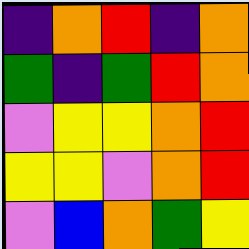[["indigo", "orange", "red", "indigo", "orange"], ["green", "indigo", "green", "red", "orange"], ["violet", "yellow", "yellow", "orange", "red"], ["yellow", "yellow", "violet", "orange", "red"], ["violet", "blue", "orange", "green", "yellow"]]